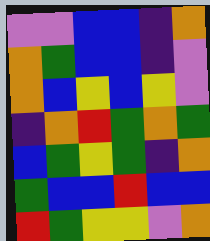[["violet", "violet", "blue", "blue", "indigo", "orange"], ["orange", "green", "blue", "blue", "indigo", "violet"], ["orange", "blue", "yellow", "blue", "yellow", "violet"], ["indigo", "orange", "red", "green", "orange", "green"], ["blue", "green", "yellow", "green", "indigo", "orange"], ["green", "blue", "blue", "red", "blue", "blue"], ["red", "green", "yellow", "yellow", "violet", "orange"]]